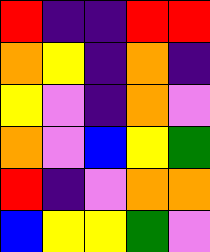[["red", "indigo", "indigo", "red", "red"], ["orange", "yellow", "indigo", "orange", "indigo"], ["yellow", "violet", "indigo", "orange", "violet"], ["orange", "violet", "blue", "yellow", "green"], ["red", "indigo", "violet", "orange", "orange"], ["blue", "yellow", "yellow", "green", "violet"]]